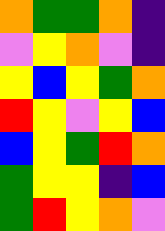[["orange", "green", "green", "orange", "indigo"], ["violet", "yellow", "orange", "violet", "indigo"], ["yellow", "blue", "yellow", "green", "orange"], ["red", "yellow", "violet", "yellow", "blue"], ["blue", "yellow", "green", "red", "orange"], ["green", "yellow", "yellow", "indigo", "blue"], ["green", "red", "yellow", "orange", "violet"]]